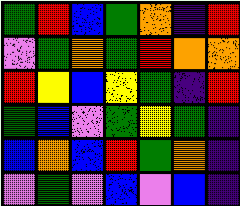[["green", "red", "blue", "green", "orange", "indigo", "red"], ["violet", "green", "orange", "green", "red", "orange", "orange"], ["red", "yellow", "blue", "yellow", "green", "indigo", "red"], ["green", "blue", "violet", "green", "yellow", "green", "indigo"], ["blue", "orange", "blue", "red", "green", "orange", "indigo"], ["violet", "green", "violet", "blue", "violet", "blue", "indigo"]]